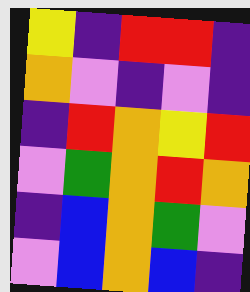[["yellow", "indigo", "red", "red", "indigo"], ["orange", "violet", "indigo", "violet", "indigo"], ["indigo", "red", "orange", "yellow", "red"], ["violet", "green", "orange", "red", "orange"], ["indigo", "blue", "orange", "green", "violet"], ["violet", "blue", "orange", "blue", "indigo"]]